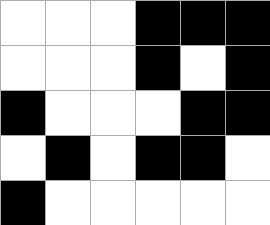[["white", "white", "white", "black", "black", "black"], ["white", "white", "white", "black", "white", "black"], ["black", "white", "white", "white", "black", "black"], ["white", "black", "white", "black", "black", "white"], ["black", "white", "white", "white", "white", "white"]]